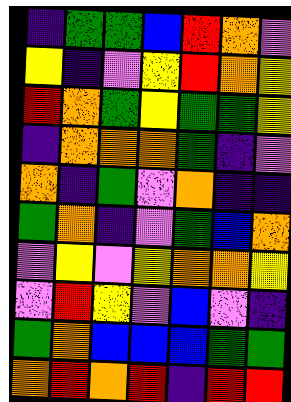[["indigo", "green", "green", "blue", "red", "orange", "violet"], ["yellow", "indigo", "violet", "yellow", "red", "orange", "yellow"], ["red", "orange", "green", "yellow", "green", "green", "yellow"], ["indigo", "orange", "orange", "orange", "green", "indigo", "violet"], ["orange", "indigo", "green", "violet", "orange", "indigo", "indigo"], ["green", "orange", "indigo", "violet", "green", "blue", "orange"], ["violet", "yellow", "violet", "yellow", "orange", "orange", "yellow"], ["violet", "red", "yellow", "violet", "blue", "violet", "indigo"], ["green", "orange", "blue", "blue", "blue", "green", "green"], ["orange", "red", "orange", "red", "indigo", "red", "red"]]